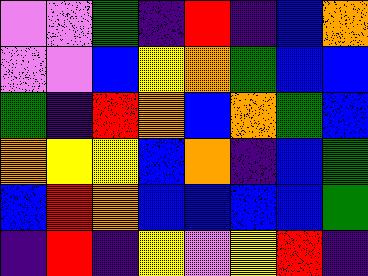[["violet", "violet", "green", "indigo", "red", "indigo", "blue", "orange"], ["violet", "violet", "blue", "yellow", "orange", "green", "blue", "blue"], ["green", "indigo", "red", "orange", "blue", "orange", "green", "blue"], ["orange", "yellow", "yellow", "blue", "orange", "indigo", "blue", "green"], ["blue", "red", "orange", "blue", "blue", "blue", "blue", "green"], ["indigo", "red", "indigo", "yellow", "violet", "yellow", "red", "indigo"]]